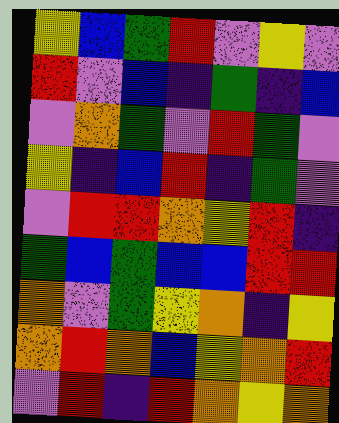[["yellow", "blue", "green", "red", "violet", "yellow", "violet"], ["red", "violet", "blue", "indigo", "green", "indigo", "blue"], ["violet", "orange", "green", "violet", "red", "green", "violet"], ["yellow", "indigo", "blue", "red", "indigo", "green", "violet"], ["violet", "red", "red", "orange", "yellow", "red", "indigo"], ["green", "blue", "green", "blue", "blue", "red", "red"], ["orange", "violet", "green", "yellow", "orange", "indigo", "yellow"], ["orange", "red", "orange", "blue", "yellow", "orange", "red"], ["violet", "red", "indigo", "red", "orange", "yellow", "orange"]]